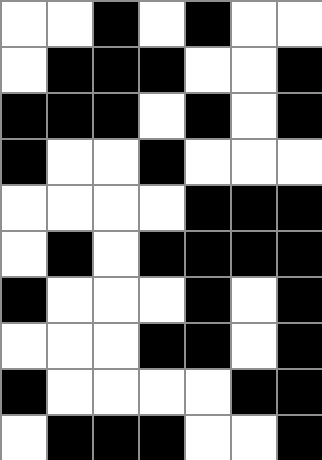[["white", "white", "black", "white", "black", "white", "white"], ["white", "black", "black", "black", "white", "white", "black"], ["black", "black", "black", "white", "black", "white", "black"], ["black", "white", "white", "black", "white", "white", "white"], ["white", "white", "white", "white", "black", "black", "black"], ["white", "black", "white", "black", "black", "black", "black"], ["black", "white", "white", "white", "black", "white", "black"], ["white", "white", "white", "black", "black", "white", "black"], ["black", "white", "white", "white", "white", "black", "black"], ["white", "black", "black", "black", "white", "white", "black"]]